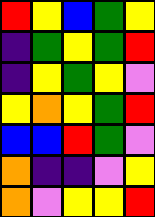[["red", "yellow", "blue", "green", "yellow"], ["indigo", "green", "yellow", "green", "red"], ["indigo", "yellow", "green", "yellow", "violet"], ["yellow", "orange", "yellow", "green", "red"], ["blue", "blue", "red", "green", "violet"], ["orange", "indigo", "indigo", "violet", "yellow"], ["orange", "violet", "yellow", "yellow", "red"]]